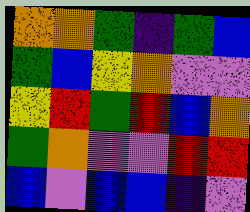[["orange", "orange", "green", "indigo", "green", "blue"], ["green", "blue", "yellow", "orange", "violet", "violet"], ["yellow", "red", "green", "red", "blue", "orange"], ["green", "orange", "violet", "violet", "red", "red"], ["blue", "violet", "blue", "blue", "indigo", "violet"]]